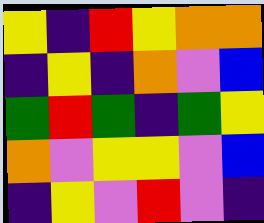[["yellow", "indigo", "red", "yellow", "orange", "orange"], ["indigo", "yellow", "indigo", "orange", "violet", "blue"], ["green", "red", "green", "indigo", "green", "yellow"], ["orange", "violet", "yellow", "yellow", "violet", "blue"], ["indigo", "yellow", "violet", "red", "violet", "indigo"]]